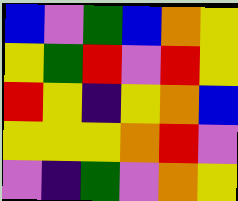[["blue", "violet", "green", "blue", "orange", "yellow"], ["yellow", "green", "red", "violet", "red", "yellow"], ["red", "yellow", "indigo", "yellow", "orange", "blue"], ["yellow", "yellow", "yellow", "orange", "red", "violet"], ["violet", "indigo", "green", "violet", "orange", "yellow"]]